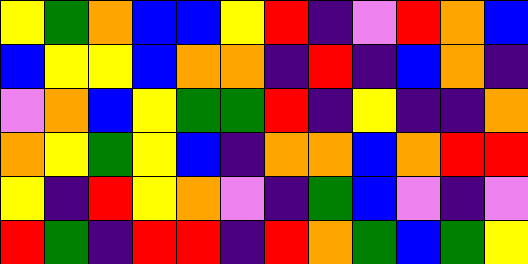[["yellow", "green", "orange", "blue", "blue", "yellow", "red", "indigo", "violet", "red", "orange", "blue"], ["blue", "yellow", "yellow", "blue", "orange", "orange", "indigo", "red", "indigo", "blue", "orange", "indigo"], ["violet", "orange", "blue", "yellow", "green", "green", "red", "indigo", "yellow", "indigo", "indigo", "orange"], ["orange", "yellow", "green", "yellow", "blue", "indigo", "orange", "orange", "blue", "orange", "red", "red"], ["yellow", "indigo", "red", "yellow", "orange", "violet", "indigo", "green", "blue", "violet", "indigo", "violet"], ["red", "green", "indigo", "red", "red", "indigo", "red", "orange", "green", "blue", "green", "yellow"]]